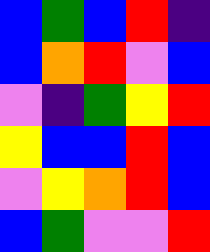[["blue", "green", "blue", "red", "indigo"], ["blue", "orange", "red", "violet", "blue"], ["violet", "indigo", "green", "yellow", "red"], ["yellow", "blue", "blue", "red", "blue"], ["violet", "yellow", "orange", "red", "blue"], ["blue", "green", "violet", "violet", "red"]]